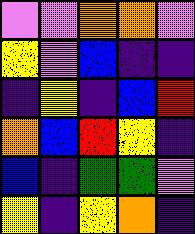[["violet", "violet", "orange", "orange", "violet"], ["yellow", "violet", "blue", "indigo", "indigo"], ["indigo", "yellow", "indigo", "blue", "red"], ["orange", "blue", "red", "yellow", "indigo"], ["blue", "indigo", "green", "green", "violet"], ["yellow", "indigo", "yellow", "orange", "indigo"]]